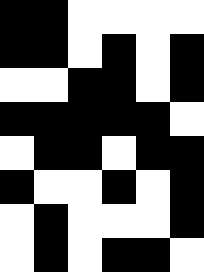[["black", "black", "white", "white", "white", "white"], ["black", "black", "white", "black", "white", "black"], ["white", "white", "black", "black", "white", "black"], ["black", "black", "black", "black", "black", "white"], ["white", "black", "black", "white", "black", "black"], ["black", "white", "white", "black", "white", "black"], ["white", "black", "white", "white", "white", "black"], ["white", "black", "white", "black", "black", "white"]]